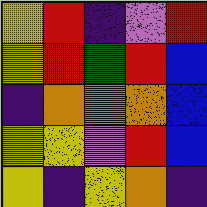[["yellow", "red", "indigo", "violet", "red"], ["yellow", "red", "green", "red", "blue"], ["indigo", "orange", "orange", "orange", "blue"], ["yellow", "yellow", "violet", "red", "blue"], ["yellow", "indigo", "yellow", "orange", "indigo"]]